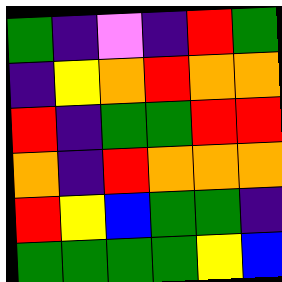[["green", "indigo", "violet", "indigo", "red", "green"], ["indigo", "yellow", "orange", "red", "orange", "orange"], ["red", "indigo", "green", "green", "red", "red"], ["orange", "indigo", "red", "orange", "orange", "orange"], ["red", "yellow", "blue", "green", "green", "indigo"], ["green", "green", "green", "green", "yellow", "blue"]]